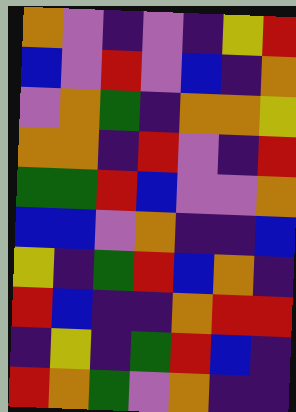[["orange", "violet", "indigo", "violet", "indigo", "yellow", "red"], ["blue", "violet", "red", "violet", "blue", "indigo", "orange"], ["violet", "orange", "green", "indigo", "orange", "orange", "yellow"], ["orange", "orange", "indigo", "red", "violet", "indigo", "red"], ["green", "green", "red", "blue", "violet", "violet", "orange"], ["blue", "blue", "violet", "orange", "indigo", "indigo", "blue"], ["yellow", "indigo", "green", "red", "blue", "orange", "indigo"], ["red", "blue", "indigo", "indigo", "orange", "red", "red"], ["indigo", "yellow", "indigo", "green", "red", "blue", "indigo"], ["red", "orange", "green", "violet", "orange", "indigo", "indigo"]]